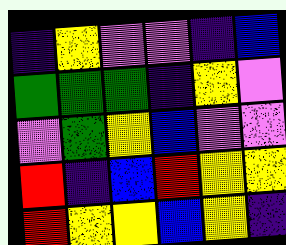[["indigo", "yellow", "violet", "violet", "indigo", "blue"], ["green", "green", "green", "indigo", "yellow", "violet"], ["violet", "green", "yellow", "blue", "violet", "violet"], ["red", "indigo", "blue", "red", "yellow", "yellow"], ["red", "yellow", "yellow", "blue", "yellow", "indigo"]]